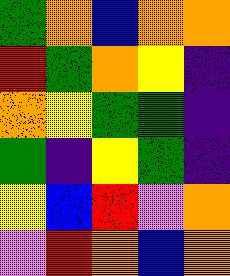[["green", "orange", "blue", "orange", "orange"], ["red", "green", "orange", "yellow", "indigo"], ["orange", "yellow", "green", "green", "indigo"], ["green", "indigo", "yellow", "green", "indigo"], ["yellow", "blue", "red", "violet", "orange"], ["violet", "red", "orange", "blue", "orange"]]